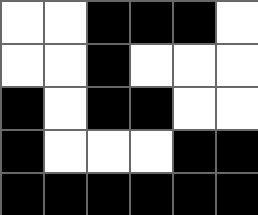[["white", "white", "black", "black", "black", "white"], ["white", "white", "black", "white", "white", "white"], ["black", "white", "black", "black", "white", "white"], ["black", "white", "white", "white", "black", "black"], ["black", "black", "black", "black", "black", "black"]]